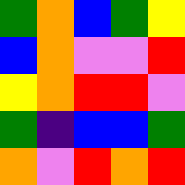[["green", "orange", "blue", "green", "yellow"], ["blue", "orange", "violet", "violet", "red"], ["yellow", "orange", "red", "red", "violet"], ["green", "indigo", "blue", "blue", "green"], ["orange", "violet", "red", "orange", "red"]]